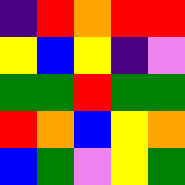[["indigo", "red", "orange", "red", "red"], ["yellow", "blue", "yellow", "indigo", "violet"], ["green", "green", "red", "green", "green"], ["red", "orange", "blue", "yellow", "orange"], ["blue", "green", "violet", "yellow", "green"]]